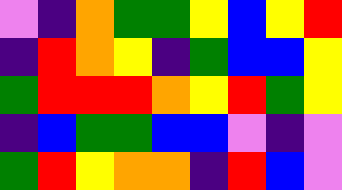[["violet", "indigo", "orange", "green", "green", "yellow", "blue", "yellow", "red"], ["indigo", "red", "orange", "yellow", "indigo", "green", "blue", "blue", "yellow"], ["green", "red", "red", "red", "orange", "yellow", "red", "green", "yellow"], ["indigo", "blue", "green", "green", "blue", "blue", "violet", "indigo", "violet"], ["green", "red", "yellow", "orange", "orange", "indigo", "red", "blue", "violet"]]